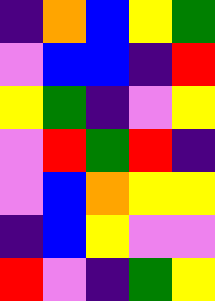[["indigo", "orange", "blue", "yellow", "green"], ["violet", "blue", "blue", "indigo", "red"], ["yellow", "green", "indigo", "violet", "yellow"], ["violet", "red", "green", "red", "indigo"], ["violet", "blue", "orange", "yellow", "yellow"], ["indigo", "blue", "yellow", "violet", "violet"], ["red", "violet", "indigo", "green", "yellow"]]